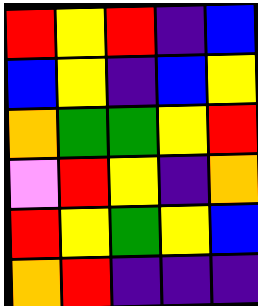[["red", "yellow", "red", "indigo", "blue"], ["blue", "yellow", "indigo", "blue", "yellow"], ["orange", "green", "green", "yellow", "red"], ["violet", "red", "yellow", "indigo", "orange"], ["red", "yellow", "green", "yellow", "blue"], ["orange", "red", "indigo", "indigo", "indigo"]]